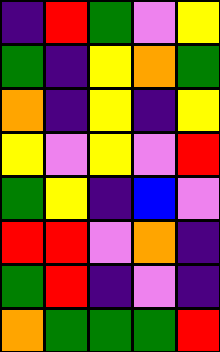[["indigo", "red", "green", "violet", "yellow"], ["green", "indigo", "yellow", "orange", "green"], ["orange", "indigo", "yellow", "indigo", "yellow"], ["yellow", "violet", "yellow", "violet", "red"], ["green", "yellow", "indigo", "blue", "violet"], ["red", "red", "violet", "orange", "indigo"], ["green", "red", "indigo", "violet", "indigo"], ["orange", "green", "green", "green", "red"]]